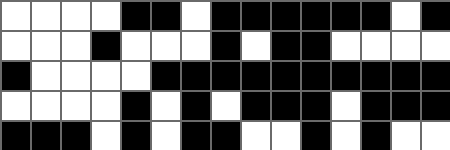[["white", "white", "white", "white", "black", "black", "white", "black", "black", "black", "black", "black", "black", "white", "black"], ["white", "white", "white", "black", "white", "white", "white", "black", "white", "black", "black", "white", "white", "white", "white"], ["black", "white", "white", "white", "white", "black", "black", "black", "black", "black", "black", "black", "black", "black", "black"], ["white", "white", "white", "white", "black", "white", "black", "white", "black", "black", "black", "white", "black", "black", "black"], ["black", "black", "black", "white", "black", "white", "black", "black", "white", "white", "black", "white", "black", "white", "white"]]